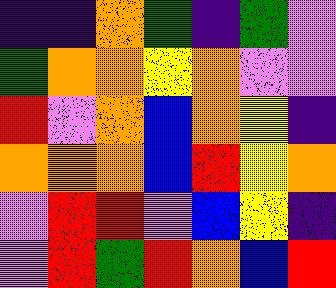[["indigo", "indigo", "orange", "green", "indigo", "green", "violet"], ["green", "orange", "orange", "yellow", "orange", "violet", "violet"], ["red", "violet", "orange", "blue", "orange", "yellow", "indigo"], ["orange", "orange", "orange", "blue", "red", "yellow", "orange"], ["violet", "red", "red", "violet", "blue", "yellow", "indigo"], ["violet", "red", "green", "red", "orange", "blue", "red"]]